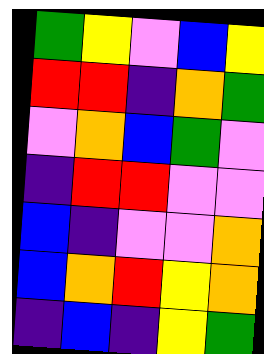[["green", "yellow", "violet", "blue", "yellow"], ["red", "red", "indigo", "orange", "green"], ["violet", "orange", "blue", "green", "violet"], ["indigo", "red", "red", "violet", "violet"], ["blue", "indigo", "violet", "violet", "orange"], ["blue", "orange", "red", "yellow", "orange"], ["indigo", "blue", "indigo", "yellow", "green"]]